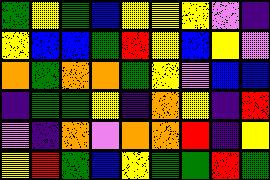[["green", "yellow", "green", "blue", "yellow", "yellow", "yellow", "violet", "indigo"], ["yellow", "blue", "blue", "green", "red", "yellow", "blue", "yellow", "violet"], ["orange", "green", "orange", "orange", "green", "yellow", "violet", "blue", "blue"], ["indigo", "green", "green", "yellow", "indigo", "orange", "yellow", "indigo", "red"], ["violet", "indigo", "orange", "violet", "orange", "orange", "red", "indigo", "yellow"], ["yellow", "red", "green", "blue", "yellow", "green", "green", "red", "green"]]